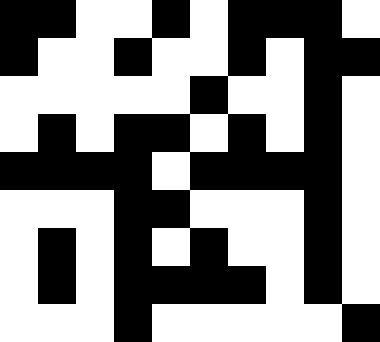[["black", "black", "white", "white", "black", "white", "black", "black", "black", "white"], ["black", "white", "white", "black", "white", "white", "black", "white", "black", "black"], ["white", "white", "white", "white", "white", "black", "white", "white", "black", "white"], ["white", "black", "white", "black", "black", "white", "black", "white", "black", "white"], ["black", "black", "black", "black", "white", "black", "black", "black", "black", "white"], ["white", "white", "white", "black", "black", "white", "white", "white", "black", "white"], ["white", "black", "white", "black", "white", "black", "white", "white", "black", "white"], ["white", "black", "white", "black", "black", "black", "black", "white", "black", "white"], ["white", "white", "white", "black", "white", "white", "white", "white", "white", "black"]]